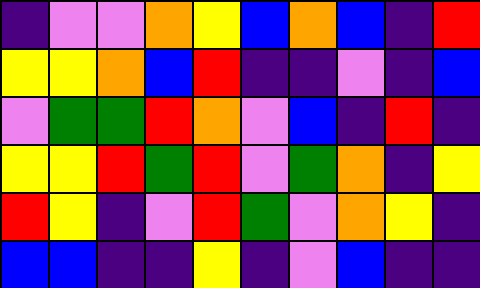[["indigo", "violet", "violet", "orange", "yellow", "blue", "orange", "blue", "indigo", "red"], ["yellow", "yellow", "orange", "blue", "red", "indigo", "indigo", "violet", "indigo", "blue"], ["violet", "green", "green", "red", "orange", "violet", "blue", "indigo", "red", "indigo"], ["yellow", "yellow", "red", "green", "red", "violet", "green", "orange", "indigo", "yellow"], ["red", "yellow", "indigo", "violet", "red", "green", "violet", "orange", "yellow", "indigo"], ["blue", "blue", "indigo", "indigo", "yellow", "indigo", "violet", "blue", "indigo", "indigo"]]